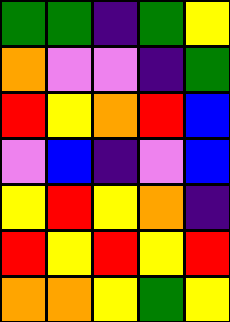[["green", "green", "indigo", "green", "yellow"], ["orange", "violet", "violet", "indigo", "green"], ["red", "yellow", "orange", "red", "blue"], ["violet", "blue", "indigo", "violet", "blue"], ["yellow", "red", "yellow", "orange", "indigo"], ["red", "yellow", "red", "yellow", "red"], ["orange", "orange", "yellow", "green", "yellow"]]